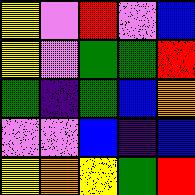[["yellow", "violet", "red", "violet", "blue"], ["yellow", "violet", "green", "green", "red"], ["green", "indigo", "green", "blue", "orange"], ["violet", "violet", "blue", "indigo", "blue"], ["yellow", "orange", "yellow", "green", "red"]]